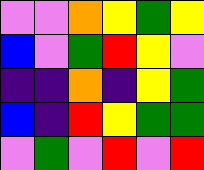[["violet", "violet", "orange", "yellow", "green", "yellow"], ["blue", "violet", "green", "red", "yellow", "violet"], ["indigo", "indigo", "orange", "indigo", "yellow", "green"], ["blue", "indigo", "red", "yellow", "green", "green"], ["violet", "green", "violet", "red", "violet", "red"]]